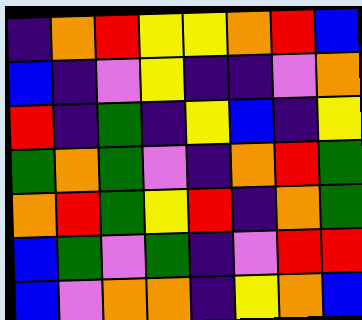[["indigo", "orange", "red", "yellow", "yellow", "orange", "red", "blue"], ["blue", "indigo", "violet", "yellow", "indigo", "indigo", "violet", "orange"], ["red", "indigo", "green", "indigo", "yellow", "blue", "indigo", "yellow"], ["green", "orange", "green", "violet", "indigo", "orange", "red", "green"], ["orange", "red", "green", "yellow", "red", "indigo", "orange", "green"], ["blue", "green", "violet", "green", "indigo", "violet", "red", "red"], ["blue", "violet", "orange", "orange", "indigo", "yellow", "orange", "blue"]]